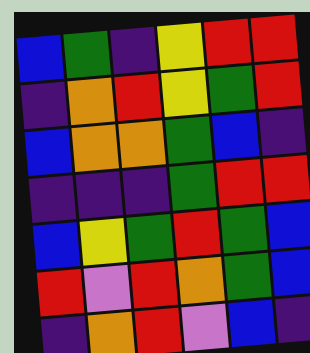[["blue", "green", "indigo", "yellow", "red", "red"], ["indigo", "orange", "red", "yellow", "green", "red"], ["blue", "orange", "orange", "green", "blue", "indigo"], ["indigo", "indigo", "indigo", "green", "red", "red"], ["blue", "yellow", "green", "red", "green", "blue"], ["red", "violet", "red", "orange", "green", "blue"], ["indigo", "orange", "red", "violet", "blue", "indigo"]]